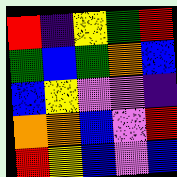[["red", "indigo", "yellow", "green", "red"], ["green", "blue", "green", "orange", "blue"], ["blue", "yellow", "violet", "violet", "indigo"], ["orange", "orange", "blue", "violet", "red"], ["red", "yellow", "blue", "violet", "blue"]]